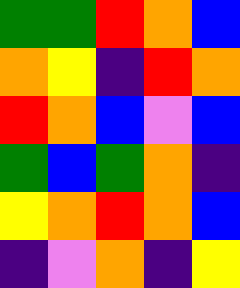[["green", "green", "red", "orange", "blue"], ["orange", "yellow", "indigo", "red", "orange"], ["red", "orange", "blue", "violet", "blue"], ["green", "blue", "green", "orange", "indigo"], ["yellow", "orange", "red", "orange", "blue"], ["indigo", "violet", "orange", "indigo", "yellow"]]